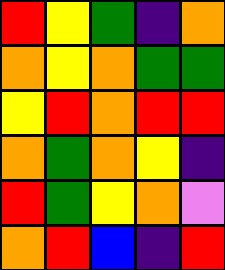[["red", "yellow", "green", "indigo", "orange"], ["orange", "yellow", "orange", "green", "green"], ["yellow", "red", "orange", "red", "red"], ["orange", "green", "orange", "yellow", "indigo"], ["red", "green", "yellow", "orange", "violet"], ["orange", "red", "blue", "indigo", "red"]]